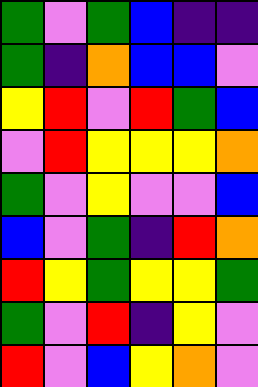[["green", "violet", "green", "blue", "indigo", "indigo"], ["green", "indigo", "orange", "blue", "blue", "violet"], ["yellow", "red", "violet", "red", "green", "blue"], ["violet", "red", "yellow", "yellow", "yellow", "orange"], ["green", "violet", "yellow", "violet", "violet", "blue"], ["blue", "violet", "green", "indigo", "red", "orange"], ["red", "yellow", "green", "yellow", "yellow", "green"], ["green", "violet", "red", "indigo", "yellow", "violet"], ["red", "violet", "blue", "yellow", "orange", "violet"]]